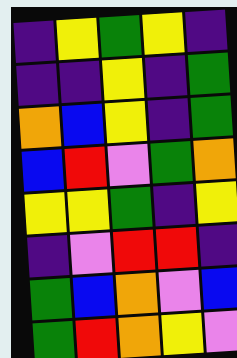[["indigo", "yellow", "green", "yellow", "indigo"], ["indigo", "indigo", "yellow", "indigo", "green"], ["orange", "blue", "yellow", "indigo", "green"], ["blue", "red", "violet", "green", "orange"], ["yellow", "yellow", "green", "indigo", "yellow"], ["indigo", "violet", "red", "red", "indigo"], ["green", "blue", "orange", "violet", "blue"], ["green", "red", "orange", "yellow", "violet"]]